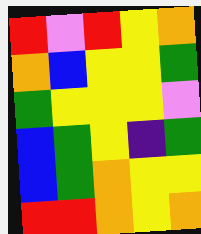[["red", "violet", "red", "yellow", "orange"], ["orange", "blue", "yellow", "yellow", "green"], ["green", "yellow", "yellow", "yellow", "violet"], ["blue", "green", "yellow", "indigo", "green"], ["blue", "green", "orange", "yellow", "yellow"], ["red", "red", "orange", "yellow", "orange"]]